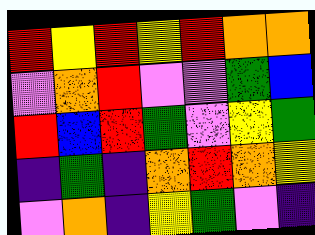[["red", "yellow", "red", "yellow", "red", "orange", "orange"], ["violet", "orange", "red", "violet", "violet", "green", "blue"], ["red", "blue", "red", "green", "violet", "yellow", "green"], ["indigo", "green", "indigo", "orange", "red", "orange", "yellow"], ["violet", "orange", "indigo", "yellow", "green", "violet", "indigo"]]